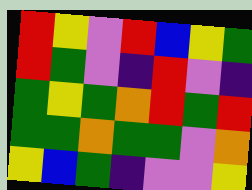[["red", "yellow", "violet", "red", "blue", "yellow", "green"], ["red", "green", "violet", "indigo", "red", "violet", "indigo"], ["green", "yellow", "green", "orange", "red", "green", "red"], ["green", "green", "orange", "green", "green", "violet", "orange"], ["yellow", "blue", "green", "indigo", "violet", "violet", "yellow"]]